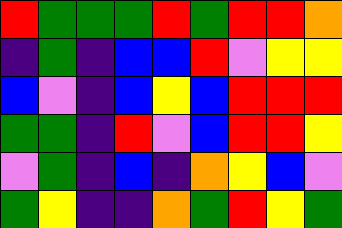[["red", "green", "green", "green", "red", "green", "red", "red", "orange"], ["indigo", "green", "indigo", "blue", "blue", "red", "violet", "yellow", "yellow"], ["blue", "violet", "indigo", "blue", "yellow", "blue", "red", "red", "red"], ["green", "green", "indigo", "red", "violet", "blue", "red", "red", "yellow"], ["violet", "green", "indigo", "blue", "indigo", "orange", "yellow", "blue", "violet"], ["green", "yellow", "indigo", "indigo", "orange", "green", "red", "yellow", "green"]]